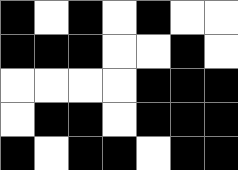[["black", "white", "black", "white", "black", "white", "white"], ["black", "black", "black", "white", "white", "black", "white"], ["white", "white", "white", "white", "black", "black", "black"], ["white", "black", "black", "white", "black", "black", "black"], ["black", "white", "black", "black", "white", "black", "black"]]